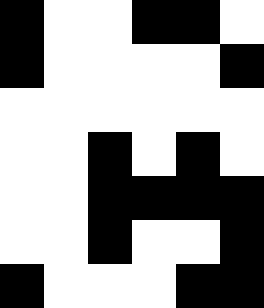[["black", "white", "white", "black", "black", "white"], ["black", "white", "white", "white", "white", "black"], ["white", "white", "white", "white", "white", "white"], ["white", "white", "black", "white", "black", "white"], ["white", "white", "black", "black", "black", "black"], ["white", "white", "black", "white", "white", "black"], ["black", "white", "white", "white", "black", "black"]]